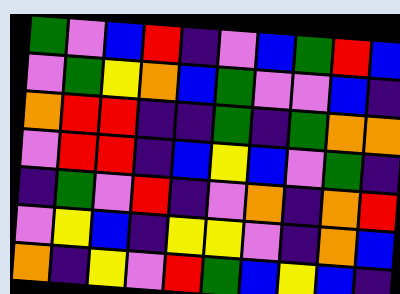[["green", "violet", "blue", "red", "indigo", "violet", "blue", "green", "red", "blue"], ["violet", "green", "yellow", "orange", "blue", "green", "violet", "violet", "blue", "indigo"], ["orange", "red", "red", "indigo", "indigo", "green", "indigo", "green", "orange", "orange"], ["violet", "red", "red", "indigo", "blue", "yellow", "blue", "violet", "green", "indigo"], ["indigo", "green", "violet", "red", "indigo", "violet", "orange", "indigo", "orange", "red"], ["violet", "yellow", "blue", "indigo", "yellow", "yellow", "violet", "indigo", "orange", "blue"], ["orange", "indigo", "yellow", "violet", "red", "green", "blue", "yellow", "blue", "indigo"]]